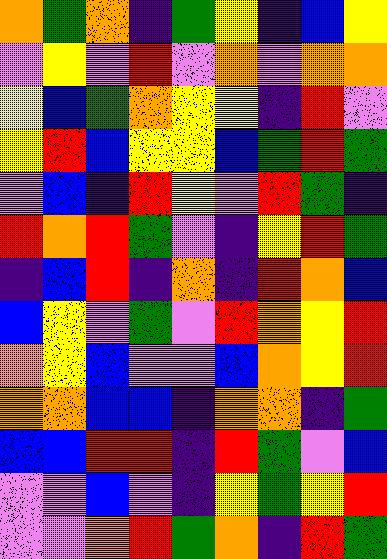[["orange", "green", "orange", "indigo", "green", "yellow", "indigo", "blue", "yellow"], ["violet", "yellow", "violet", "red", "violet", "orange", "violet", "orange", "orange"], ["yellow", "blue", "green", "orange", "yellow", "yellow", "indigo", "red", "violet"], ["yellow", "red", "blue", "yellow", "yellow", "blue", "green", "red", "green"], ["violet", "blue", "indigo", "red", "yellow", "violet", "red", "green", "indigo"], ["red", "orange", "red", "green", "violet", "indigo", "yellow", "red", "green"], ["indigo", "blue", "red", "indigo", "orange", "indigo", "red", "orange", "blue"], ["blue", "yellow", "violet", "green", "violet", "red", "orange", "yellow", "red"], ["orange", "yellow", "blue", "violet", "violet", "blue", "orange", "yellow", "red"], ["orange", "orange", "blue", "blue", "indigo", "orange", "orange", "indigo", "green"], ["blue", "blue", "red", "red", "indigo", "red", "green", "violet", "blue"], ["violet", "violet", "blue", "violet", "indigo", "yellow", "green", "yellow", "red"], ["violet", "violet", "orange", "red", "green", "orange", "indigo", "red", "green"]]